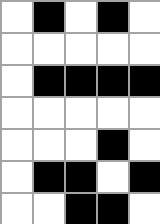[["white", "black", "white", "black", "white"], ["white", "white", "white", "white", "white"], ["white", "black", "black", "black", "black"], ["white", "white", "white", "white", "white"], ["white", "white", "white", "black", "white"], ["white", "black", "black", "white", "black"], ["white", "white", "black", "black", "white"]]